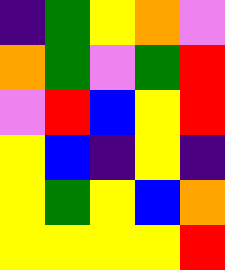[["indigo", "green", "yellow", "orange", "violet"], ["orange", "green", "violet", "green", "red"], ["violet", "red", "blue", "yellow", "red"], ["yellow", "blue", "indigo", "yellow", "indigo"], ["yellow", "green", "yellow", "blue", "orange"], ["yellow", "yellow", "yellow", "yellow", "red"]]